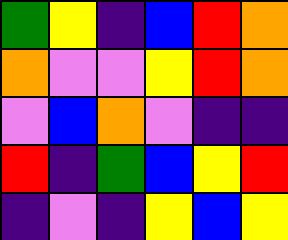[["green", "yellow", "indigo", "blue", "red", "orange"], ["orange", "violet", "violet", "yellow", "red", "orange"], ["violet", "blue", "orange", "violet", "indigo", "indigo"], ["red", "indigo", "green", "blue", "yellow", "red"], ["indigo", "violet", "indigo", "yellow", "blue", "yellow"]]